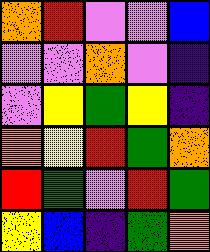[["orange", "red", "violet", "violet", "blue"], ["violet", "violet", "orange", "violet", "indigo"], ["violet", "yellow", "green", "yellow", "indigo"], ["orange", "yellow", "red", "green", "orange"], ["red", "green", "violet", "red", "green"], ["yellow", "blue", "indigo", "green", "orange"]]